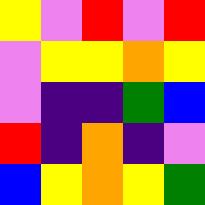[["yellow", "violet", "red", "violet", "red"], ["violet", "yellow", "yellow", "orange", "yellow"], ["violet", "indigo", "indigo", "green", "blue"], ["red", "indigo", "orange", "indigo", "violet"], ["blue", "yellow", "orange", "yellow", "green"]]